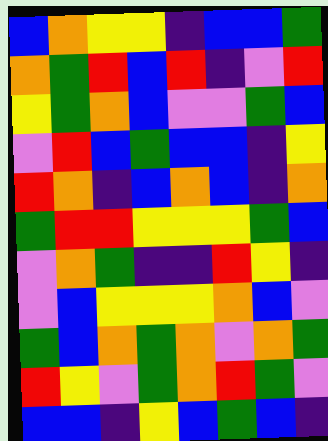[["blue", "orange", "yellow", "yellow", "indigo", "blue", "blue", "green"], ["orange", "green", "red", "blue", "red", "indigo", "violet", "red"], ["yellow", "green", "orange", "blue", "violet", "violet", "green", "blue"], ["violet", "red", "blue", "green", "blue", "blue", "indigo", "yellow"], ["red", "orange", "indigo", "blue", "orange", "blue", "indigo", "orange"], ["green", "red", "red", "yellow", "yellow", "yellow", "green", "blue"], ["violet", "orange", "green", "indigo", "indigo", "red", "yellow", "indigo"], ["violet", "blue", "yellow", "yellow", "yellow", "orange", "blue", "violet"], ["green", "blue", "orange", "green", "orange", "violet", "orange", "green"], ["red", "yellow", "violet", "green", "orange", "red", "green", "violet"], ["blue", "blue", "indigo", "yellow", "blue", "green", "blue", "indigo"]]